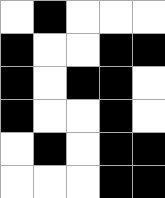[["white", "black", "white", "white", "white"], ["black", "white", "white", "black", "black"], ["black", "white", "black", "black", "white"], ["black", "white", "white", "black", "white"], ["white", "black", "white", "black", "black"], ["white", "white", "white", "black", "black"]]